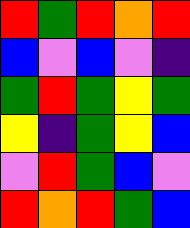[["red", "green", "red", "orange", "red"], ["blue", "violet", "blue", "violet", "indigo"], ["green", "red", "green", "yellow", "green"], ["yellow", "indigo", "green", "yellow", "blue"], ["violet", "red", "green", "blue", "violet"], ["red", "orange", "red", "green", "blue"]]